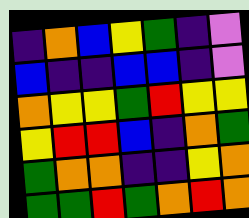[["indigo", "orange", "blue", "yellow", "green", "indigo", "violet"], ["blue", "indigo", "indigo", "blue", "blue", "indigo", "violet"], ["orange", "yellow", "yellow", "green", "red", "yellow", "yellow"], ["yellow", "red", "red", "blue", "indigo", "orange", "green"], ["green", "orange", "orange", "indigo", "indigo", "yellow", "orange"], ["green", "green", "red", "green", "orange", "red", "orange"]]